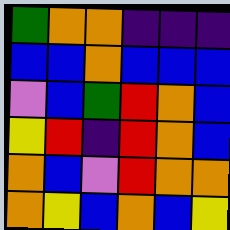[["green", "orange", "orange", "indigo", "indigo", "indigo"], ["blue", "blue", "orange", "blue", "blue", "blue"], ["violet", "blue", "green", "red", "orange", "blue"], ["yellow", "red", "indigo", "red", "orange", "blue"], ["orange", "blue", "violet", "red", "orange", "orange"], ["orange", "yellow", "blue", "orange", "blue", "yellow"]]